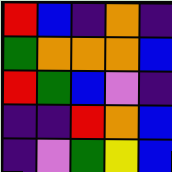[["red", "blue", "indigo", "orange", "indigo"], ["green", "orange", "orange", "orange", "blue"], ["red", "green", "blue", "violet", "indigo"], ["indigo", "indigo", "red", "orange", "blue"], ["indigo", "violet", "green", "yellow", "blue"]]